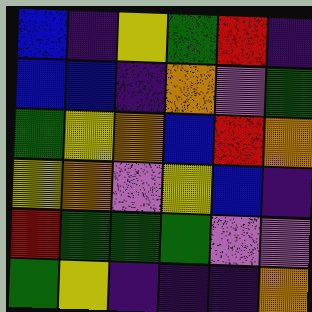[["blue", "indigo", "yellow", "green", "red", "indigo"], ["blue", "blue", "indigo", "orange", "violet", "green"], ["green", "yellow", "orange", "blue", "red", "orange"], ["yellow", "orange", "violet", "yellow", "blue", "indigo"], ["red", "green", "green", "green", "violet", "violet"], ["green", "yellow", "indigo", "indigo", "indigo", "orange"]]